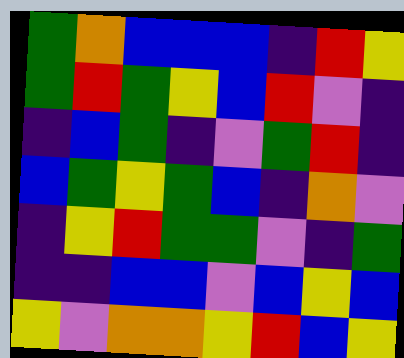[["green", "orange", "blue", "blue", "blue", "indigo", "red", "yellow"], ["green", "red", "green", "yellow", "blue", "red", "violet", "indigo"], ["indigo", "blue", "green", "indigo", "violet", "green", "red", "indigo"], ["blue", "green", "yellow", "green", "blue", "indigo", "orange", "violet"], ["indigo", "yellow", "red", "green", "green", "violet", "indigo", "green"], ["indigo", "indigo", "blue", "blue", "violet", "blue", "yellow", "blue"], ["yellow", "violet", "orange", "orange", "yellow", "red", "blue", "yellow"]]